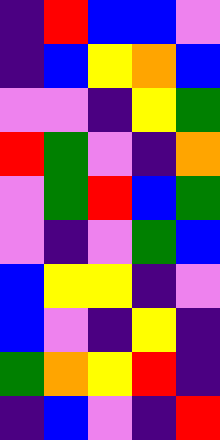[["indigo", "red", "blue", "blue", "violet"], ["indigo", "blue", "yellow", "orange", "blue"], ["violet", "violet", "indigo", "yellow", "green"], ["red", "green", "violet", "indigo", "orange"], ["violet", "green", "red", "blue", "green"], ["violet", "indigo", "violet", "green", "blue"], ["blue", "yellow", "yellow", "indigo", "violet"], ["blue", "violet", "indigo", "yellow", "indigo"], ["green", "orange", "yellow", "red", "indigo"], ["indigo", "blue", "violet", "indigo", "red"]]